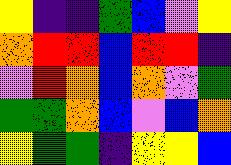[["yellow", "indigo", "indigo", "green", "blue", "violet", "yellow"], ["orange", "red", "red", "blue", "red", "red", "indigo"], ["violet", "red", "orange", "blue", "orange", "violet", "green"], ["green", "green", "orange", "blue", "violet", "blue", "orange"], ["yellow", "green", "green", "indigo", "yellow", "yellow", "blue"]]